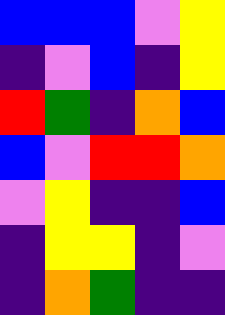[["blue", "blue", "blue", "violet", "yellow"], ["indigo", "violet", "blue", "indigo", "yellow"], ["red", "green", "indigo", "orange", "blue"], ["blue", "violet", "red", "red", "orange"], ["violet", "yellow", "indigo", "indigo", "blue"], ["indigo", "yellow", "yellow", "indigo", "violet"], ["indigo", "orange", "green", "indigo", "indigo"]]